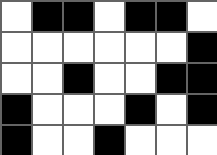[["white", "black", "black", "white", "black", "black", "white"], ["white", "white", "white", "white", "white", "white", "black"], ["white", "white", "black", "white", "white", "black", "black"], ["black", "white", "white", "white", "black", "white", "black"], ["black", "white", "white", "black", "white", "white", "white"]]